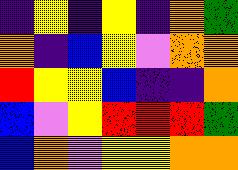[["indigo", "yellow", "indigo", "yellow", "indigo", "orange", "green"], ["orange", "indigo", "blue", "yellow", "violet", "orange", "orange"], ["red", "yellow", "yellow", "blue", "indigo", "indigo", "orange"], ["blue", "violet", "yellow", "red", "red", "red", "green"], ["blue", "orange", "violet", "yellow", "yellow", "orange", "orange"]]